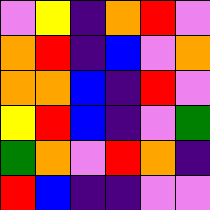[["violet", "yellow", "indigo", "orange", "red", "violet"], ["orange", "red", "indigo", "blue", "violet", "orange"], ["orange", "orange", "blue", "indigo", "red", "violet"], ["yellow", "red", "blue", "indigo", "violet", "green"], ["green", "orange", "violet", "red", "orange", "indigo"], ["red", "blue", "indigo", "indigo", "violet", "violet"]]